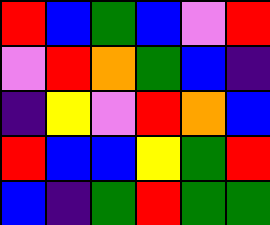[["red", "blue", "green", "blue", "violet", "red"], ["violet", "red", "orange", "green", "blue", "indigo"], ["indigo", "yellow", "violet", "red", "orange", "blue"], ["red", "blue", "blue", "yellow", "green", "red"], ["blue", "indigo", "green", "red", "green", "green"]]